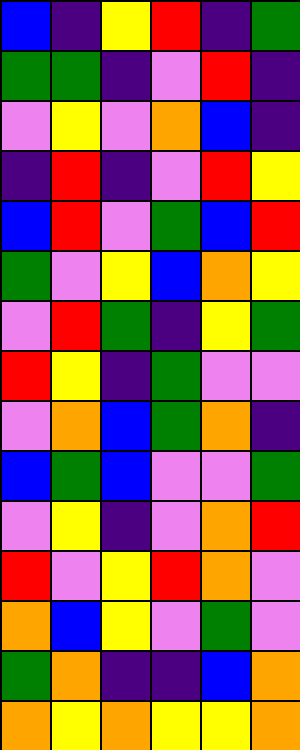[["blue", "indigo", "yellow", "red", "indigo", "green"], ["green", "green", "indigo", "violet", "red", "indigo"], ["violet", "yellow", "violet", "orange", "blue", "indigo"], ["indigo", "red", "indigo", "violet", "red", "yellow"], ["blue", "red", "violet", "green", "blue", "red"], ["green", "violet", "yellow", "blue", "orange", "yellow"], ["violet", "red", "green", "indigo", "yellow", "green"], ["red", "yellow", "indigo", "green", "violet", "violet"], ["violet", "orange", "blue", "green", "orange", "indigo"], ["blue", "green", "blue", "violet", "violet", "green"], ["violet", "yellow", "indigo", "violet", "orange", "red"], ["red", "violet", "yellow", "red", "orange", "violet"], ["orange", "blue", "yellow", "violet", "green", "violet"], ["green", "orange", "indigo", "indigo", "blue", "orange"], ["orange", "yellow", "orange", "yellow", "yellow", "orange"]]